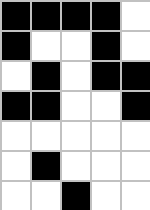[["black", "black", "black", "black", "white"], ["black", "white", "white", "black", "white"], ["white", "black", "white", "black", "black"], ["black", "black", "white", "white", "black"], ["white", "white", "white", "white", "white"], ["white", "black", "white", "white", "white"], ["white", "white", "black", "white", "white"]]